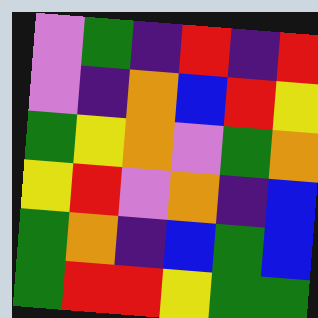[["violet", "green", "indigo", "red", "indigo", "red"], ["violet", "indigo", "orange", "blue", "red", "yellow"], ["green", "yellow", "orange", "violet", "green", "orange"], ["yellow", "red", "violet", "orange", "indigo", "blue"], ["green", "orange", "indigo", "blue", "green", "blue"], ["green", "red", "red", "yellow", "green", "green"]]